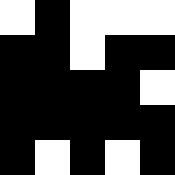[["white", "black", "white", "white", "white"], ["black", "black", "white", "black", "black"], ["black", "black", "black", "black", "white"], ["black", "black", "black", "black", "black"], ["black", "white", "black", "white", "black"]]